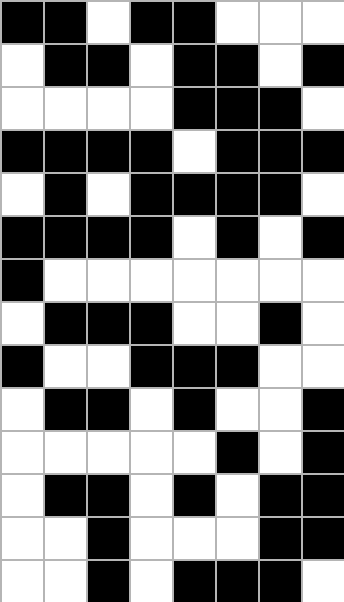[["black", "black", "white", "black", "black", "white", "white", "white"], ["white", "black", "black", "white", "black", "black", "white", "black"], ["white", "white", "white", "white", "black", "black", "black", "white"], ["black", "black", "black", "black", "white", "black", "black", "black"], ["white", "black", "white", "black", "black", "black", "black", "white"], ["black", "black", "black", "black", "white", "black", "white", "black"], ["black", "white", "white", "white", "white", "white", "white", "white"], ["white", "black", "black", "black", "white", "white", "black", "white"], ["black", "white", "white", "black", "black", "black", "white", "white"], ["white", "black", "black", "white", "black", "white", "white", "black"], ["white", "white", "white", "white", "white", "black", "white", "black"], ["white", "black", "black", "white", "black", "white", "black", "black"], ["white", "white", "black", "white", "white", "white", "black", "black"], ["white", "white", "black", "white", "black", "black", "black", "white"]]